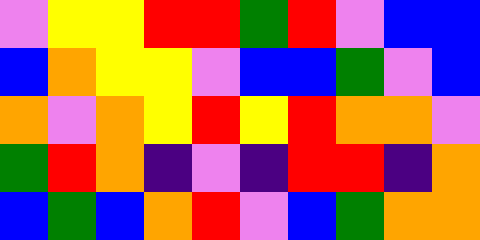[["violet", "yellow", "yellow", "red", "red", "green", "red", "violet", "blue", "blue"], ["blue", "orange", "yellow", "yellow", "violet", "blue", "blue", "green", "violet", "blue"], ["orange", "violet", "orange", "yellow", "red", "yellow", "red", "orange", "orange", "violet"], ["green", "red", "orange", "indigo", "violet", "indigo", "red", "red", "indigo", "orange"], ["blue", "green", "blue", "orange", "red", "violet", "blue", "green", "orange", "orange"]]